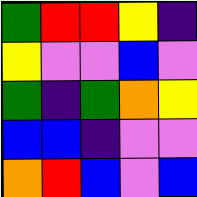[["green", "red", "red", "yellow", "indigo"], ["yellow", "violet", "violet", "blue", "violet"], ["green", "indigo", "green", "orange", "yellow"], ["blue", "blue", "indigo", "violet", "violet"], ["orange", "red", "blue", "violet", "blue"]]